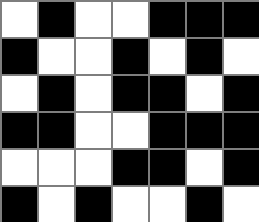[["white", "black", "white", "white", "black", "black", "black"], ["black", "white", "white", "black", "white", "black", "white"], ["white", "black", "white", "black", "black", "white", "black"], ["black", "black", "white", "white", "black", "black", "black"], ["white", "white", "white", "black", "black", "white", "black"], ["black", "white", "black", "white", "white", "black", "white"]]